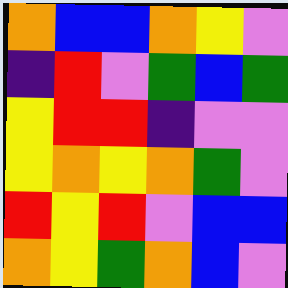[["orange", "blue", "blue", "orange", "yellow", "violet"], ["indigo", "red", "violet", "green", "blue", "green"], ["yellow", "red", "red", "indigo", "violet", "violet"], ["yellow", "orange", "yellow", "orange", "green", "violet"], ["red", "yellow", "red", "violet", "blue", "blue"], ["orange", "yellow", "green", "orange", "blue", "violet"]]